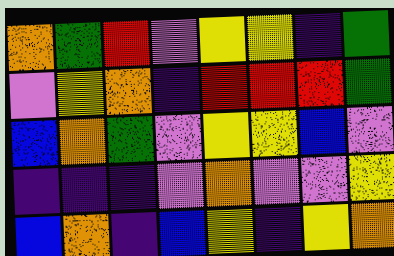[["orange", "green", "red", "violet", "yellow", "yellow", "indigo", "green"], ["violet", "yellow", "orange", "indigo", "red", "red", "red", "green"], ["blue", "orange", "green", "violet", "yellow", "yellow", "blue", "violet"], ["indigo", "indigo", "indigo", "violet", "orange", "violet", "violet", "yellow"], ["blue", "orange", "indigo", "blue", "yellow", "indigo", "yellow", "orange"]]